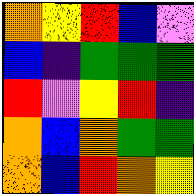[["orange", "yellow", "red", "blue", "violet"], ["blue", "indigo", "green", "green", "green"], ["red", "violet", "yellow", "red", "indigo"], ["orange", "blue", "orange", "green", "green"], ["orange", "blue", "red", "orange", "yellow"]]